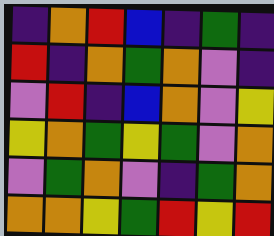[["indigo", "orange", "red", "blue", "indigo", "green", "indigo"], ["red", "indigo", "orange", "green", "orange", "violet", "indigo"], ["violet", "red", "indigo", "blue", "orange", "violet", "yellow"], ["yellow", "orange", "green", "yellow", "green", "violet", "orange"], ["violet", "green", "orange", "violet", "indigo", "green", "orange"], ["orange", "orange", "yellow", "green", "red", "yellow", "red"]]